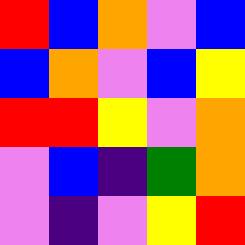[["red", "blue", "orange", "violet", "blue"], ["blue", "orange", "violet", "blue", "yellow"], ["red", "red", "yellow", "violet", "orange"], ["violet", "blue", "indigo", "green", "orange"], ["violet", "indigo", "violet", "yellow", "red"]]